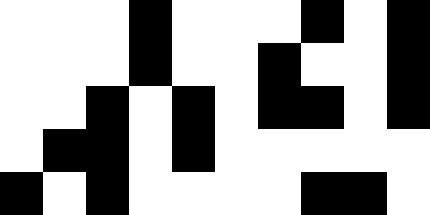[["white", "white", "white", "black", "white", "white", "white", "black", "white", "black"], ["white", "white", "white", "black", "white", "white", "black", "white", "white", "black"], ["white", "white", "black", "white", "black", "white", "black", "black", "white", "black"], ["white", "black", "black", "white", "black", "white", "white", "white", "white", "white"], ["black", "white", "black", "white", "white", "white", "white", "black", "black", "white"]]